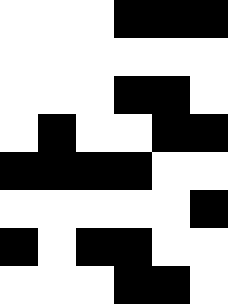[["white", "white", "white", "black", "black", "black"], ["white", "white", "white", "white", "white", "white"], ["white", "white", "white", "black", "black", "white"], ["white", "black", "white", "white", "black", "black"], ["black", "black", "black", "black", "white", "white"], ["white", "white", "white", "white", "white", "black"], ["black", "white", "black", "black", "white", "white"], ["white", "white", "white", "black", "black", "white"]]